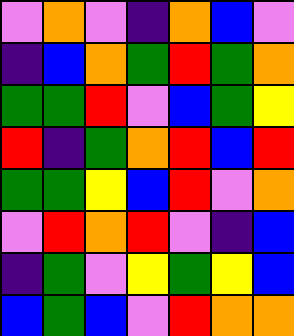[["violet", "orange", "violet", "indigo", "orange", "blue", "violet"], ["indigo", "blue", "orange", "green", "red", "green", "orange"], ["green", "green", "red", "violet", "blue", "green", "yellow"], ["red", "indigo", "green", "orange", "red", "blue", "red"], ["green", "green", "yellow", "blue", "red", "violet", "orange"], ["violet", "red", "orange", "red", "violet", "indigo", "blue"], ["indigo", "green", "violet", "yellow", "green", "yellow", "blue"], ["blue", "green", "blue", "violet", "red", "orange", "orange"]]